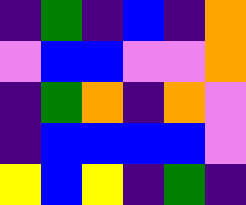[["indigo", "green", "indigo", "blue", "indigo", "orange"], ["violet", "blue", "blue", "violet", "violet", "orange"], ["indigo", "green", "orange", "indigo", "orange", "violet"], ["indigo", "blue", "blue", "blue", "blue", "violet"], ["yellow", "blue", "yellow", "indigo", "green", "indigo"]]